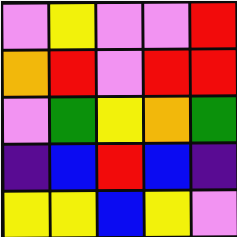[["violet", "yellow", "violet", "violet", "red"], ["orange", "red", "violet", "red", "red"], ["violet", "green", "yellow", "orange", "green"], ["indigo", "blue", "red", "blue", "indigo"], ["yellow", "yellow", "blue", "yellow", "violet"]]